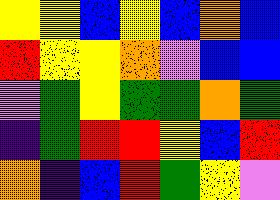[["yellow", "yellow", "blue", "yellow", "blue", "orange", "blue"], ["red", "yellow", "yellow", "orange", "violet", "blue", "blue"], ["violet", "green", "yellow", "green", "green", "orange", "green"], ["indigo", "green", "red", "red", "yellow", "blue", "red"], ["orange", "indigo", "blue", "red", "green", "yellow", "violet"]]